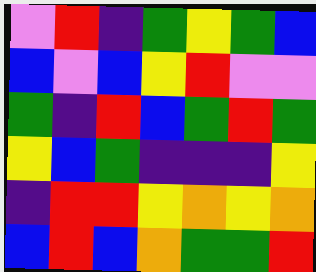[["violet", "red", "indigo", "green", "yellow", "green", "blue"], ["blue", "violet", "blue", "yellow", "red", "violet", "violet"], ["green", "indigo", "red", "blue", "green", "red", "green"], ["yellow", "blue", "green", "indigo", "indigo", "indigo", "yellow"], ["indigo", "red", "red", "yellow", "orange", "yellow", "orange"], ["blue", "red", "blue", "orange", "green", "green", "red"]]